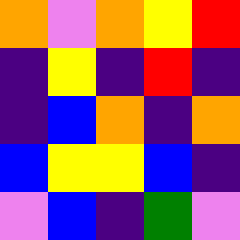[["orange", "violet", "orange", "yellow", "red"], ["indigo", "yellow", "indigo", "red", "indigo"], ["indigo", "blue", "orange", "indigo", "orange"], ["blue", "yellow", "yellow", "blue", "indigo"], ["violet", "blue", "indigo", "green", "violet"]]